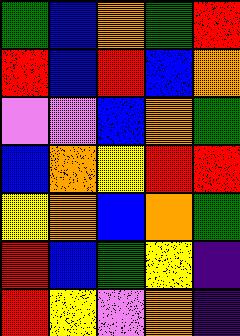[["green", "blue", "orange", "green", "red"], ["red", "blue", "red", "blue", "orange"], ["violet", "violet", "blue", "orange", "green"], ["blue", "orange", "yellow", "red", "red"], ["yellow", "orange", "blue", "orange", "green"], ["red", "blue", "green", "yellow", "indigo"], ["red", "yellow", "violet", "orange", "indigo"]]